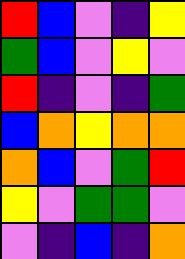[["red", "blue", "violet", "indigo", "yellow"], ["green", "blue", "violet", "yellow", "violet"], ["red", "indigo", "violet", "indigo", "green"], ["blue", "orange", "yellow", "orange", "orange"], ["orange", "blue", "violet", "green", "red"], ["yellow", "violet", "green", "green", "violet"], ["violet", "indigo", "blue", "indigo", "orange"]]